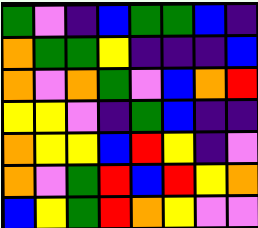[["green", "violet", "indigo", "blue", "green", "green", "blue", "indigo"], ["orange", "green", "green", "yellow", "indigo", "indigo", "indigo", "blue"], ["orange", "violet", "orange", "green", "violet", "blue", "orange", "red"], ["yellow", "yellow", "violet", "indigo", "green", "blue", "indigo", "indigo"], ["orange", "yellow", "yellow", "blue", "red", "yellow", "indigo", "violet"], ["orange", "violet", "green", "red", "blue", "red", "yellow", "orange"], ["blue", "yellow", "green", "red", "orange", "yellow", "violet", "violet"]]